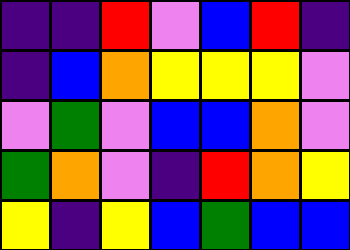[["indigo", "indigo", "red", "violet", "blue", "red", "indigo"], ["indigo", "blue", "orange", "yellow", "yellow", "yellow", "violet"], ["violet", "green", "violet", "blue", "blue", "orange", "violet"], ["green", "orange", "violet", "indigo", "red", "orange", "yellow"], ["yellow", "indigo", "yellow", "blue", "green", "blue", "blue"]]